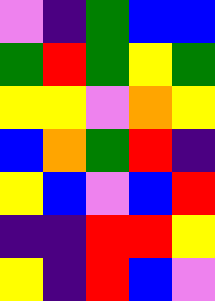[["violet", "indigo", "green", "blue", "blue"], ["green", "red", "green", "yellow", "green"], ["yellow", "yellow", "violet", "orange", "yellow"], ["blue", "orange", "green", "red", "indigo"], ["yellow", "blue", "violet", "blue", "red"], ["indigo", "indigo", "red", "red", "yellow"], ["yellow", "indigo", "red", "blue", "violet"]]